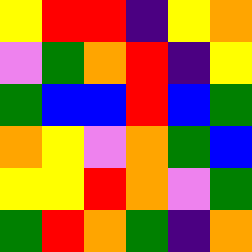[["yellow", "red", "red", "indigo", "yellow", "orange"], ["violet", "green", "orange", "red", "indigo", "yellow"], ["green", "blue", "blue", "red", "blue", "green"], ["orange", "yellow", "violet", "orange", "green", "blue"], ["yellow", "yellow", "red", "orange", "violet", "green"], ["green", "red", "orange", "green", "indigo", "orange"]]